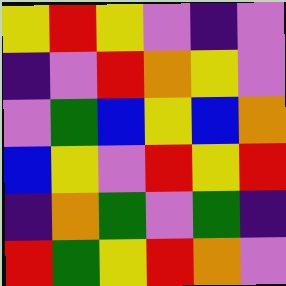[["yellow", "red", "yellow", "violet", "indigo", "violet"], ["indigo", "violet", "red", "orange", "yellow", "violet"], ["violet", "green", "blue", "yellow", "blue", "orange"], ["blue", "yellow", "violet", "red", "yellow", "red"], ["indigo", "orange", "green", "violet", "green", "indigo"], ["red", "green", "yellow", "red", "orange", "violet"]]